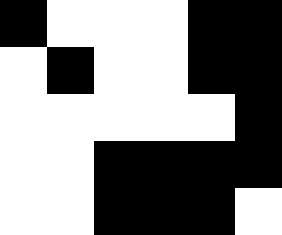[["black", "white", "white", "white", "black", "black"], ["white", "black", "white", "white", "black", "black"], ["white", "white", "white", "white", "white", "black"], ["white", "white", "black", "black", "black", "black"], ["white", "white", "black", "black", "black", "white"]]